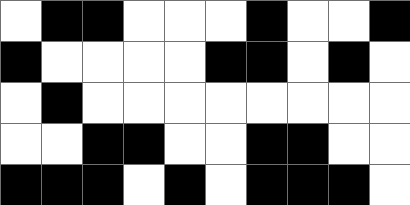[["white", "black", "black", "white", "white", "white", "black", "white", "white", "black"], ["black", "white", "white", "white", "white", "black", "black", "white", "black", "white"], ["white", "black", "white", "white", "white", "white", "white", "white", "white", "white"], ["white", "white", "black", "black", "white", "white", "black", "black", "white", "white"], ["black", "black", "black", "white", "black", "white", "black", "black", "black", "white"]]